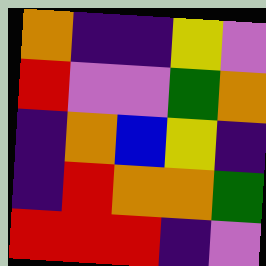[["orange", "indigo", "indigo", "yellow", "violet"], ["red", "violet", "violet", "green", "orange"], ["indigo", "orange", "blue", "yellow", "indigo"], ["indigo", "red", "orange", "orange", "green"], ["red", "red", "red", "indigo", "violet"]]